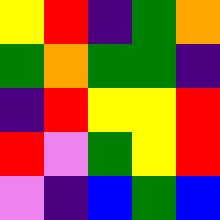[["yellow", "red", "indigo", "green", "orange"], ["green", "orange", "green", "green", "indigo"], ["indigo", "red", "yellow", "yellow", "red"], ["red", "violet", "green", "yellow", "red"], ["violet", "indigo", "blue", "green", "blue"]]